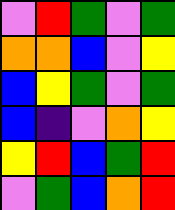[["violet", "red", "green", "violet", "green"], ["orange", "orange", "blue", "violet", "yellow"], ["blue", "yellow", "green", "violet", "green"], ["blue", "indigo", "violet", "orange", "yellow"], ["yellow", "red", "blue", "green", "red"], ["violet", "green", "blue", "orange", "red"]]